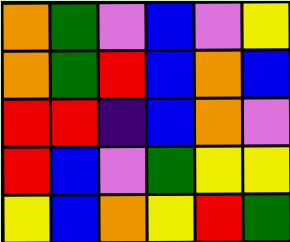[["orange", "green", "violet", "blue", "violet", "yellow"], ["orange", "green", "red", "blue", "orange", "blue"], ["red", "red", "indigo", "blue", "orange", "violet"], ["red", "blue", "violet", "green", "yellow", "yellow"], ["yellow", "blue", "orange", "yellow", "red", "green"]]